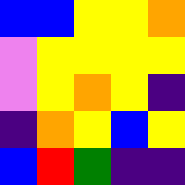[["blue", "blue", "yellow", "yellow", "orange"], ["violet", "yellow", "yellow", "yellow", "yellow"], ["violet", "yellow", "orange", "yellow", "indigo"], ["indigo", "orange", "yellow", "blue", "yellow"], ["blue", "red", "green", "indigo", "indigo"]]